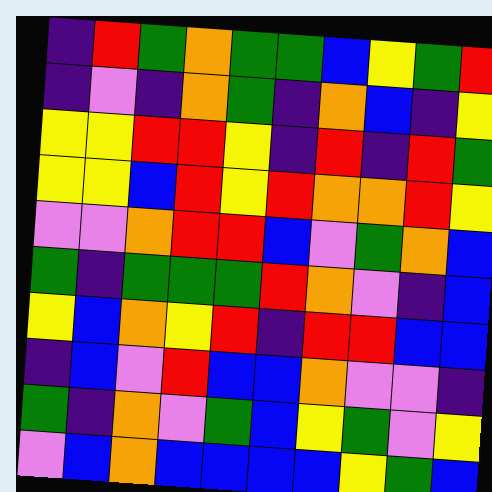[["indigo", "red", "green", "orange", "green", "green", "blue", "yellow", "green", "red"], ["indigo", "violet", "indigo", "orange", "green", "indigo", "orange", "blue", "indigo", "yellow"], ["yellow", "yellow", "red", "red", "yellow", "indigo", "red", "indigo", "red", "green"], ["yellow", "yellow", "blue", "red", "yellow", "red", "orange", "orange", "red", "yellow"], ["violet", "violet", "orange", "red", "red", "blue", "violet", "green", "orange", "blue"], ["green", "indigo", "green", "green", "green", "red", "orange", "violet", "indigo", "blue"], ["yellow", "blue", "orange", "yellow", "red", "indigo", "red", "red", "blue", "blue"], ["indigo", "blue", "violet", "red", "blue", "blue", "orange", "violet", "violet", "indigo"], ["green", "indigo", "orange", "violet", "green", "blue", "yellow", "green", "violet", "yellow"], ["violet", "blue", "orange", "blue", "blue", "blue", "blue", "yellow", "green", "blue"]]